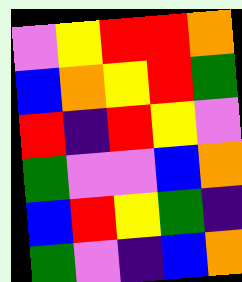[["violet", "yellow", "red", "red", "orange"], ["blue", "orange", "yellow", "red", "green"], ["red", "indigo", "red", "yellow", "violet"], ["green", "violet", "violet", "blue", "orange"], ["blue", "red", "yellow", "green", "indigo"], ["green", "violet", "indigo", "blue", "orange"]]